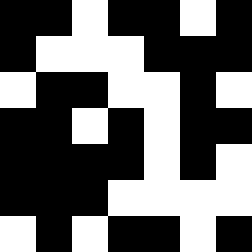[["black", "black", "white", "black", "black", "white", "black"], ["black", "white", "white", "white", "black", "black", "black"], ["white", "black", "black", "white", "white", "black", "white"], ["black", "black", "white", "black", "white", "black", "black"], ["black", "black", "black", "black", "white", "black", "white"], ["black", "black", "black", "white", "white", "white", "white"], ["white", "black", "white", "black", "black", "white", "black"]]